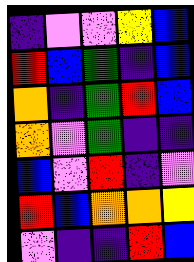[["indigo", "violet", "violet", "yellow", "blue"], ["red", "blue", "green", "indigo", "blue"], ["orange", "indigo", "green", "red", "blue"], ["orange", "violet", "green", "indigo", "indigo"], ["blue", "violet", "red", "indigo", "violet"], ["red", "blue", "orange", "orange", "yellow"], ["violet", "indigo", "indigo", "red", "blue"]]